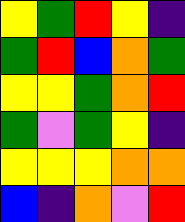[["yellow", "green", "red", "yellow", "indigo"], ["green", "red", "blue", "orange", "green"], ["yellow", "yellow", "green", "orange", "red"], ["green", "violet", "green", "yellow", "indigo"], ["yellow", "yellow", "yellow", "orange", "orange"], ["blue", "indigo", "orange", "violet", "red"]]